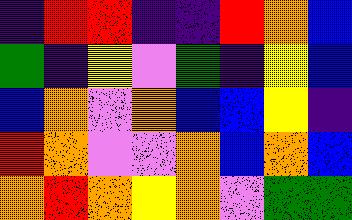[["indigo", "red", "red", "indigo", "indigo", "red", "orange", "blue"], ["green", "indigo", "yellow", "violet", "green", "indigo", "yellow", "blue"], ["blue", "orange", "violet", "orange", "blue", "blue", "yellow", "indigo"], ["red", "orange", "violet", "violet", "orange", "blue", "orange", "blue"], ["orange", "red", "orange", "yellow", "orange", "violet", "green", "green"]]